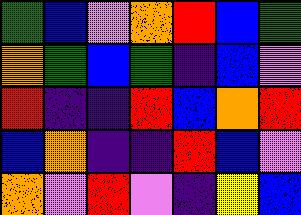[["green", "blue", "violet", "orange", "red", "blue", "green"], ["orange", "green", "blue", "green", "indigo", "blue", "violet"], ["red", "indigo", "indigo", "red", "blue", "orange", "red"], ["blue", "orange", "indigo", "indigo", "red", "blue", "violet"], ["orange", "violet", "red", "violet", "indigo", "yellow", "blue"]]